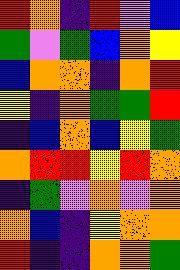[["red", "orange", "indigo", "red", "violet", "blue"], ["green", "violet", "green", "blue", "orange", "yellow"], ["blue", "orange", "orange", "indigo", "orange", "red"], ["yellow", "indigo", "orange", "green", "green", "red"], ["indigo", "blue", "orange", "blue", "yellow", "green"], ["orange", "red", "red", "yellow", "red", "orange"], ["indigo", "green", "violet", "orange", "violet", "orange"], ["orange", "blue", "indigo", "yellow", "orange", "orange"], ["red", "indigo", "indigo", "orange", "orange", "green"]]